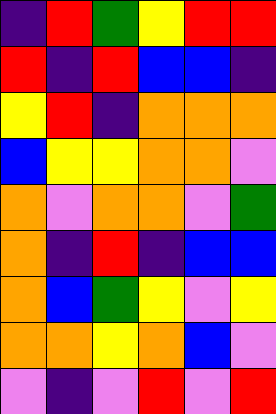[["indigo", "red", "green", "yellow", "red", "red"], ["red", "indigo", "red", "blue", "blue", "indigo"], ["yellow", "red", "indigo", "orange", "orange", "orange"], ["blue", "yellow", "yellow", "orange", "orange", "violet"], ["orange", "violet", "orange", "orange", "violet", "green"], ["orange", "indigo", "red", "indigo", "blue", "blue"], ["orange", "blue", "green", "yellow", "violet", "yellow"], ["orange", "orange", "yellow", "orange", "blue", "violet"], ["violet", "indigo", "violet", "red", "violet", "red"]]